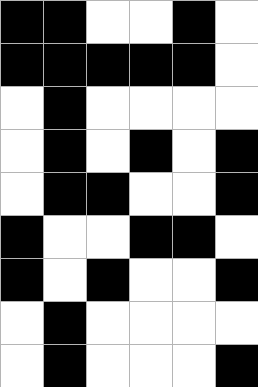[["black", "black", "white", "white", "black", "white"], ["black", "black", "black", "black", "black", "white"], ["white", "black", "white", "white", "white", "white"], ["white", "black", "white", "black", "white", "black"], ["white", "black", "black", "white", "white", "black"], ["black", "white", "white", "black", "black", "white"], ["black", "white", "black", "white", "white", "black"], ["white", "black", "white", "white", "white", "white"], ["white", "black", "white", "white", "white", "black"]]